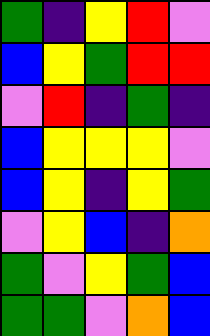[["green", "indigo", "yellow", "red", "violet"], ["blue", "yellow", "green", "red", "red"], ["violet", "red", "indigo", "green", "indigo"], ["blue", "yellow", "yellow", "yellow", "violet"], ["blue", "yellow", "indigo", "yellow", "green"], ["violet", "yellow", "blue", "indigo", "orange"], ["green", "violet", "yellow", "green", "blue"], ["green", "green", "violet", "orange", "blue"]]